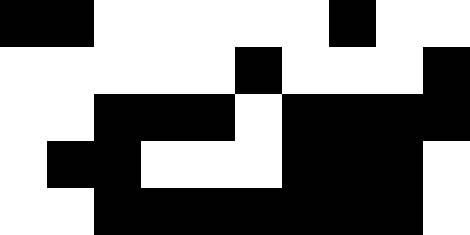[["black", "black", "white", "white", "white", "white", "white", "black", "white", "white"], ["white", "white", "white", "white", "white", "black", "white", "white", "white", "black"], ["white", "white", "black", "black", "black", "white", "black", "black", "black", "black"], ["white", "black", "black", "white", "white", "white", "black", "black", "black", "white"], ["white", "white", "black", "black", "black", "black", "black", "black", "black", "white"]]